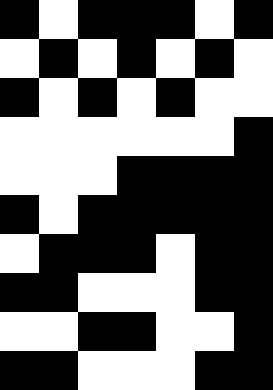[["black", "white", "black", "black", "black", "white", "black"], ["white", "black", "white", "black", "white", "black", "white"], ["black", "white", "black", "white", "black", "white", "white"], ["white", "white", "white", "white", "white", "white", "black"], ["white", "white", "white", "black", "black", "black", "black"], ["black", "white", "black", "black", "black", "black", "black"], ["white", "black", "black", "black", "white", "black", "black"], ["black", "black", "white", "white", "white", "black", "black"], ["white", "white", "black", "black", "white", "white", "black"], ["black", "black", "white", "white", "white", "black", "black"]]